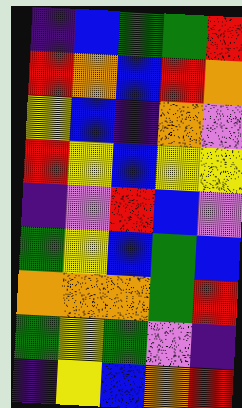[["indigo", "blue", "green", "green", "red"], ["red", "orange", "blue", "red", "orange"], ["yellow", "blue", "indigo", "orange", "violet"], ["red", "yellow", "blue", "yellow", "yellow"], ["indigo", "violet", "red", "blue", "violet"], ["green", "yellow", "blue", "green", "blue"], ["orange", "orange", "orange", "green", "red"], ["green", "yellow", "green", "violet", "indigo"], ["indigo", "yellow", "blue", "orange", "red"]]